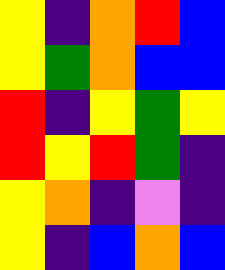[["yellow", "indigo", "orange", "red", "blue"], ["yellow", "green", "orange", "blue", "blue"], ["red", "indigo", "yellow", "green", "yellow"], ["red", "yellow", "red", "green", "indigo"], ["yellow", "orange", "indigo", "violet", "indigo"], ["yellow", "indigo", "blue", "orange", "blue"]]